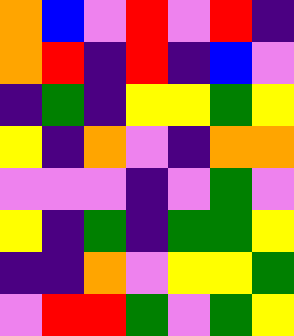[["orange", "blue", "violet", "red", "violet", "red", "indigo"], ["orange", "red", "indigo", "red", "indigo", "blue", "violet"], ["indigo", "green", "indigo", "yellow", "yellow", "green", "yellow"], ["yellow", "indigo", "orange", "violet", "indigo", "orange", "orange"], ["violet", "violet", "violet", "indigo", "violet", "green", "violet"], ["yellow", "indigo", "green", "indigo", "green", "green", "yellow"], ["indigo", "indigo", "orange", "violet", "yellow", "yellow", "green"], ["violet", "red", "red", "green", "violet", "green", "yellow"]]